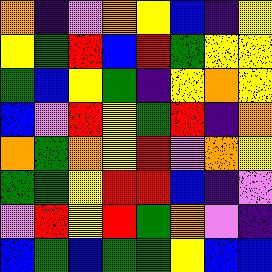[["orange", "indigo", "violet", "orange", "yellow", "blue", "indigo", "yellow"], ["yellow", "green", "red", "blue", "red", "green", "yellow", "yellow"], ["green", "blue", "yellow", "green", "indigo", "yellow", "orange", "yellow"], ["blue", "violet", "red", "yellow", "green", "red", "indigo", "orange"], ["orange", "green", "orange", "yellow", "red", "violet", "orange", "yellow"], ["green", "green", "yellow", "red", "red", "blue", "indigo", "violet"], ["violet", "red", "yellow", "red", "green", "orange", "violet", "indigo"], ["blue", "green", "blue", "green", "green", "yellow", "blue", "blue"]]